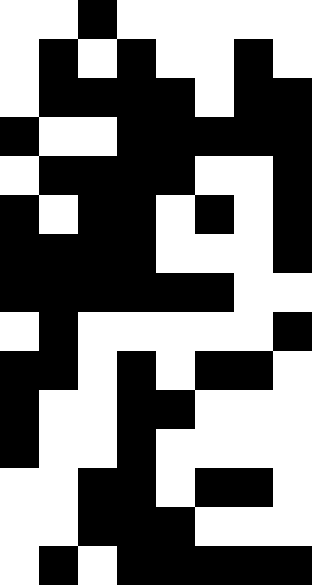[["white", "white", "black", "white", "white", "white", "white", "white"], ["white", "black", "white", "black", "white", "white", "black", "white"], ["white", "black", "black", "black", "black", "white", "black", "black"], ["black", "white", "white", "black", "black", "black", "black", "black"], ["white", "black", "black", "black", "black", "white", "white", "black"], ["black", "white", "black", "black", "white", "black", "white", "black"], ["black", "black", "black", "black", "white", "white", "white", "black"], ["black", "black", "black", "black", "black", "black", "white", "white"], ["white", "black", "white", "white", "white", "white", "white", "black"], ["black", "black", "white", "black", "white", "black", "black", "white"], ["black", "white", "white", "black", "black", "white", "white", "white"], ["black", "white", "white", "black", "white", "white", "white", "white"], ["white", "white", "black", "black", "white", "black", "black", "white"], ["white", "white", "black", "black", "black", "white", "white", "white"], ["white", "black", "white", "black", "black", "black", "black", "black"]]